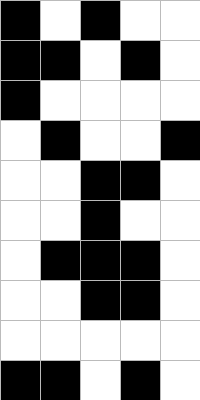[["black", "white", "black", "white", "white"], ["black", "black", "white", "black", "white"], ["black", "white", "white", "white", "white"], ["white", "black", "white", "white", "black"], ["white", "white", "black", "black", "white"], ["white", "white", "black", "white", "white"], ["white", "black", "black", "black", "white"], ["white", "white", "black", "black", "white"], ["white", "white", "white", "white", "white"], ["black", "black", "white", "black", "white"]]